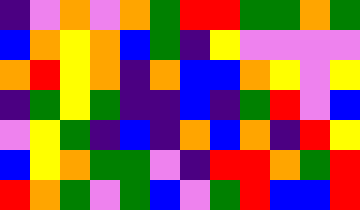[["indigo", "violet", "orange", "violet", "orange", "green", "red", "red", "green", "green", "orange", "green"], ["blue", "orange", "yellow", "orange", "blue", "green", "indigo", "yellow", "violet", "violet", "violet", "violet"], ["orange", "red", "yellow", "orange", "indigo", "orange", "blue", "blue", "orange", "yellow", "violet", "yellow"], ["indigo", "green", "yellow", "green", "indigo", "indigo", "blue", "indigo", "green", "red", "violet", "blue"], ["violet", "yellow", "green", "indigo", "blue", "indigo", "orange", "blue", "orange", "indigo", "red", "yellow"], ["blue", "yellow", "orange", "green", "green", "violet", "indigo", "red", "red", "orange", "green", "red"], ["red", "orange", "green", "violet", "green", "blue", "violet", "green", "red", "blue", "blue", "red"]]